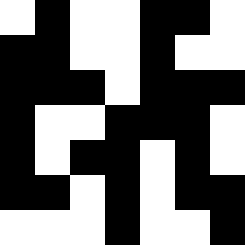[["white", "black", "white", "white", "black", "black", "white"], ["black", "black", "white", "white", "black", "white", "white"], ["black", "black", "black", "white", "black", "black", "black"], ["black", "white", "white", "black", "black", "black", "white"], ["black", "white", "black", "black", "white", "black", "white"], ["black", "black", "white", "black", "white", "black", "black"], ["white", "white", "white", "black", "white", "white", "black"]]